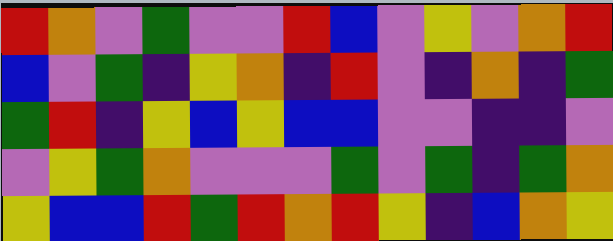[["red", "orange", "violet", "green", "violet", "violet", "red", "blue", "violet", "yellow", "violet", "orange", "red"], ["blue", "violet", "green", "indigo", "yellow", "orange", "indigo", "red", "violet", "indigo", "orange", "indigo", "green"], ["green", "red", "indigo", "yellow", "blue", "yellow", "blue", "blue", "violet", "violet", "indigo", "indigo", "violet"], ["violet", "yellow", "green", "orange", "violet", "violet", "violet", "green", "violet", "green", "indigo", "green", "orange"], ["yellow", "blue", "blue", "red", "green", "red", "orange", "red", "yellow", "indigo", "blue", "orange", "yellow"]]